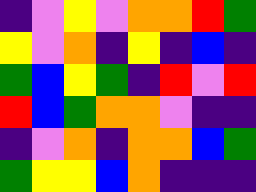[["indigo", "violet", "yellow", "violet", "orange", "orange", "red", "green"], ["yellow", "violet", "orange", "indigo", "yellow", "indigo", "blue", "indigo"], ["green", "blue", "yellow", "green", "indigo", "red", "violet", "red"], ["red", "blue", "green", "orange", "orange", "violet", "indigo", "indigo"], ["indigo", "violet", "orange", "indigo", "orange", "orange", "blue", "green"], ["green", "yellow", "yellow", "blue", "orange", "indigo", "indigo", "indigo"]]